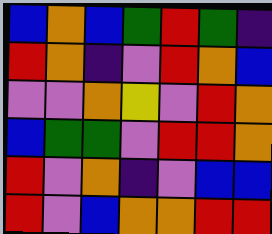[["blue", "orange", "blue", "green", "red", "green", "indigo"], ["red", "orange", "indigo", "violet", "red", "orange", "blue"], ["violet", "violet", "orange", "yellow", "violet", "red", "orange"], ["blue", "green", "green", "violet", "red", "red", "orange"], ["red", "violet", "orange", "indigo", "violet", "blue", "blue"], ["red", "violet", "blue", "orange", "orange", "red", "red"]]